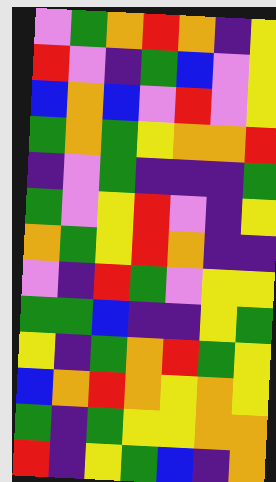[["violet", "green", "orange", "red", "orange", "indigo", "yellow"], ["red", "violet", "indigo", "green", "blue", "violet", "yellow"], ["blue", "orange", "blue", "violet", "red", "violet", "yellow"], ["green", "orange", "green", "yellow", "orange", "orange", "red"], ["indigo", "violet", "green", "indigo", "indigo", "indigo", "green"], ["green", "violet", "yellow", "red", "violet", "indigo", "yellow"], ["orange", "green", "yellow", "red", "orange", "indigo", "indigo"], ["violet", "indigo", "red", "green", "violet", "yellow", "yellow"], ["green", "green", "blue", "indigo", "indigo", "yellow", "green"], ["yellow", "indigo", "green", "orange", "red", "green", "yellow"], ["blue", "orange", "red", "orange", "yellow", "orange", "yellow"], ["green", "indigo", "green", "yellow", "yellow", "orange", "orange"], ["red", "indigo", "yellow", "green", "blue", "indigo", "orange"]]